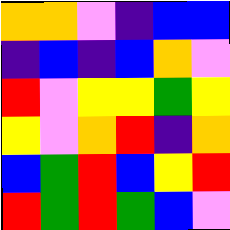[["orange", "orange", "violet", "indigo", "blue", "blue"], ["indigo", "blue", "indigo", "blue", "orange", "violet"], ["red", "violet", "yellow", "yellow", "green", "yellow"], ["yellow", "violet", "orange", "red", "indigo", "orange"], ["blue", "green", "red", "blue", "yellow", "red"], ["red", "green", "red", "green", "blue", "violet"]]